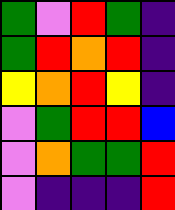[["green", "violet", "red", "green", "indigo"], ["green", "red", "orange", "red", "indigo"], ["yellow", "orange", "red", "yellow", "indigo"], ["violet", "green", "red", "red", "blue"], ["violet", "orange", "green", "green", "red"], ["violet", "indigo", "indigo", "indigo", "red"]]